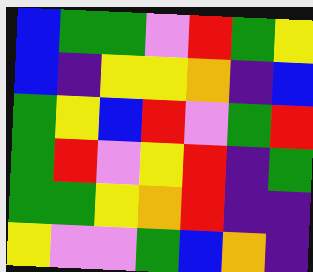[["blue", "green", "green", "violet", "red", "green", "yellow"], ["blue", "indigo", "yellow", "yellow", "orange", "indigo", "blue"], ["green", "yellow", "blue", "red", "violet", "green", "red"], ["green", "red", "violet", "yellow", "red", "indigo", "green"], ["green", "green", "yellow", "orange", "red", "indigo", "indigo"], ["yellow", "violet", "violet", "green", "blue", "orange", "indigo"]]